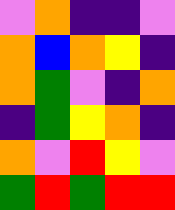[["violet", "orange", "indigo", "indigo", "violet"], ["orange", "blue", "orange", "yellow", "indigo"], ["orange", "green", "violet", "indigo", "orange"], ["indigo", "green", "yellow", "orange", "indigo"], ["orange", "violet", "red", "yellow", "violet"], ["green", "red", "green", "red", "red"]]